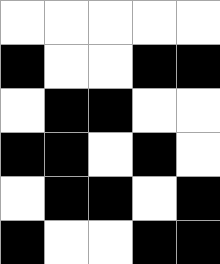[["white", "white", "white", "white", "white"], ["black", "white", "white", "black", "black"], ["white", "black", "black", "white", "white"], ["black", "black", "white", "black", "white"], ["white", "black", "black", "white", "black"], ["black", "white", "white", "black", "black"]]